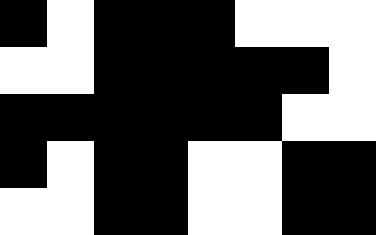[["black", "white", "black", "black", "black", "white", "white", "white"], ["white", "white", "black", "black", "black", "black", "black", "white"], ["black", "black", "black", "black", "black", "black", "white", "white"], ["black", "white", "black", "black", "white", "white", "black", "black"], ["white", "white", "black", "black", "white", "white", "black", "black"]]